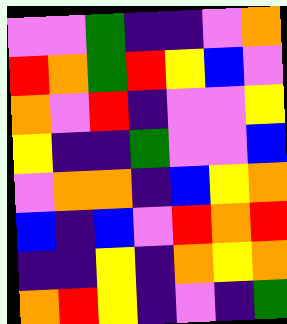[["violet", "violet", "green", "indigo", "indigo", "violet", "orange"], ["red", "orange", "green", "red", "yellow", "blue", "violet"], ["orange", "violet", "red", "indigo", "violet", "violet", "yellow"], ["yellow", "indigo", "indigo", "green", "violet", "violet", "blue"], ["violet", "orange", "orange", "indigo", "blue", "yellow", "orange"], ["blue", "indigo", "blue", "violet", "red", "orange", "red"], ["indigo", "indigo", "yellow", "indigo", "orange", "yellow", "orange"], ["orange", "red", "yellow", "indigo", "violet", "indigo", "green"]]